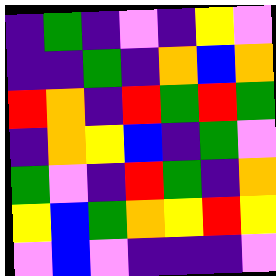[["indigo", "green", "indigo", "violet", "indigo", "yellow", "violet"], ["indigo", "indigo", "green", "indigo", "orange", "blue", "orange"], ["red", "orange", "indigo", "red", "green", "red", "green"], ["indigo", "orange", "yellow", "blue", "indigo", "green", "violet"], ["green", "violet", "indigo", "red", "green", "indigo", "orange"], ["yellow", "blue", "green", "orange", "yellow", "red", "yellow"], ["violet", "blue", "violet", "indigo", "indigo", "indigo", "violet"]]